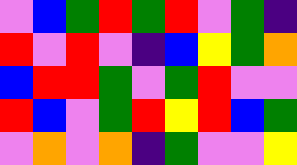[["violet", "blue", "green", "red", "green", "red", "violet", "green", "indigo"], ["red", "violet", "red", "violet", "indigo", "blue", "yellow", "green", "orange"], ["blue", "red", "red", "green", "violet", "green", "red", "violet", "violet"], ["red", "blue", "violet", "green", "red", "yellow", "red", "blue", "green"], ["violet", "orange", "violet", "orange", "indigo", "green", "violet", "violet", "yellow"]]